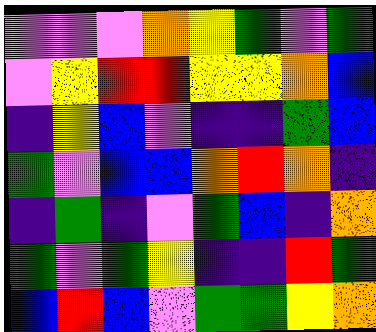[["violet", "violet", "violet", "orange", "yellow", "green", "violet", "green"], ["violet", "yellow", "red", "red", "yellow", "yellow", "orange", "blue"], ["indigo", "yellow", "blue", "violet", "indigo", "indigo", "green", "blue"], ["green", "violet", "blue", "blue", "orange", "red", "orange", "indigo"], ["indigo", "green", "indigo", "violet", "green", "blue", "indigo", "orange"], ["green", "violet", "green", "yellow", "indigo", "indigo", "red", "green"], ["blue", "red", "blue", "violet", "green", "green", "yellow", "orange"]]